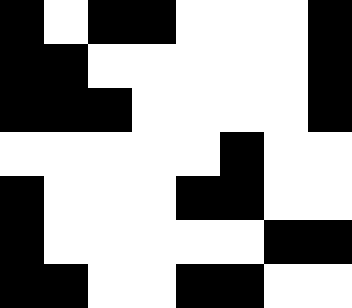[["black", "white", "black", "black", "white", "white", "white", "black"], ["black", "black", "white", "white", "white", "white", "white", "black"], ["black", "black", "black", "white", "white", "white", "white", "black"], ["white", "white", "white", "white", "white", "black", "white", "white"], ["black", "white", "white", "white", "black", "black", "white", "white"], ["black", "white", "white", "white", "white", "white", "black", "black"], ["black", "black", "white", "white", "black", "black", "white", "white"]]